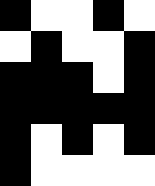[["black", "white", "white", "black", "white"], ["white", "black", "white", "white", "black"], ["black", "black", "black", "white", "black"], ["black", "black", "black", "black", "black"], ["black", "white", "black", "white", "black"], ["black", "white", "white", "white", "white"]]